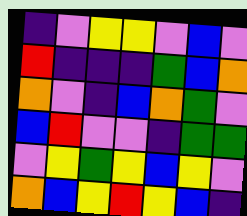[["indigo", "violet", "yellow", "yellow", "violet", "blue", "violet"], ["red", "indigo", "indigo", "indigo", "green", "blue", "orange"], ["orange", "violet", "indigo", "blue", "orange", "green", "violet"], ["blue", "red", "violet", "violet", "indigo", "green", "green"], ["violet", "yellow", "green", "yellow", "blue", "yellow", "violet"], ["orange", "blue", "yellow", "red", "yellow", "blue", "indigo"]]